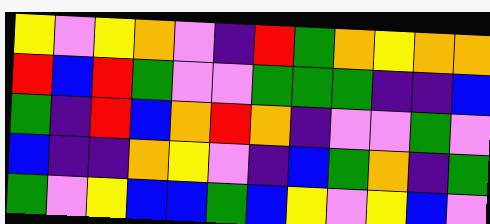[["yellow", "violet", "yellow", "orange", "violet", "indigo", "red", "green", "orange", "yellow", "orange", "orange"], ["red", "blue", "red", "green", "violet", "violet", "green", "green", "green", "indigo", "indigo", "blue"], ["green", "indigo", "red", "blue", "orange", "red", "orange", "indigo", "violet", "violet", "green", "violet"], ["blue", "indigo", "indigo", "orange", "yellow", "violet", "indigo", "blue", "green", "orange", "indigo", "green"], ["green", "violet", "yellow", "blue", "blue", "green", "blue", "yellow", "violet", "yellow", "blue", "violet"]]